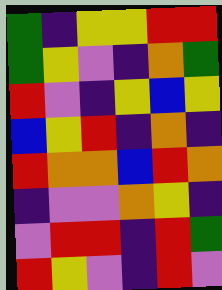[["green", "indigo", "yellow", "yellow", "red", "red"], ["green", "yellow", "violet", "indigo", "orange", "green"], ["red", "violet", "indigo", "yellow", "blue", "yellow"], ["blue", "yellow", "red", "indigo", "orange", "indigo"], ["red", "orange", "orange", "blue", "red", "orange"], ["indigo", "violet", "violet", "orange", "yellow", "indigo"], ["violet", "red", "red", "indigo", "red", "green"], ["red", "yellow", "violet", "indigo", "red", "violet"]]